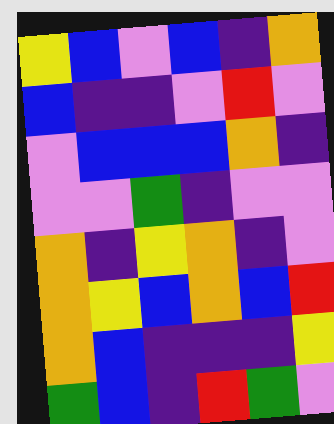[["yellow", "blue", "violet", "blue", "indigo", "orange"], ["blue", "indigo", "indigo", "violet", "red", "violet"], ["violet", "blue", "blue", "blue", "orange", "indigo"], ["violet", "violet", "green", "indigo", "violet", "violet"], ["orange", "indigo", "yellow", "orange", "indigo", "violet"], ["orange", "yellow", "blue", "orange", "blue", "red"], ["orange", "blue", "indigo", "indigo", "indigo", "yellow"], ["green", "blue", "indigo", "red", "green", "violet"]]